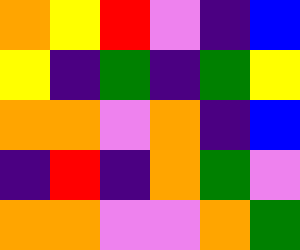[["orange", "yellow", "red", "violet", "indigo", "blue"], ["yellow", "indigo", "green", "indigo", "green", "yellow"], ["orange", "orange", "violet", "orange", "indigo", "blue"], ["indigo", "red", "indigo", "orange", "green", "violet"], ["orange", "orange", "violet", "violet", "orange", "green"]]